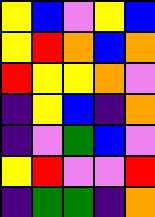[["yellow", "blue", "violet", "yellow", "blue"], ["yellow", "red", "orange", "blue", "orange"], ["red", "yellow", "yellow", "orange", "violet"], ["indigo", "yellow", "blue", "indigo", "orange"], ["indigo", "violet", "green", "blue", "violet"], ["yellow", "red", "violet", "violet", "red"], ["indigo", "green", "green", "indigo", "orange"]]